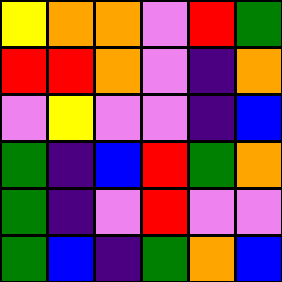[["yellow", "orange", "orange", "violet", "red", "green"], ["red", "red", "orange", "violet", "indigo", "orange"], ["violet", "yellow", "violet", "violet", "indigo", "blue"], ["green", "indigo", "blue", "red", "green", "orange"], ["green", "indigo", "violet", "red", "violet", "violet"], ["green", "blue", "indigo", "green", "orange", "blue"]]